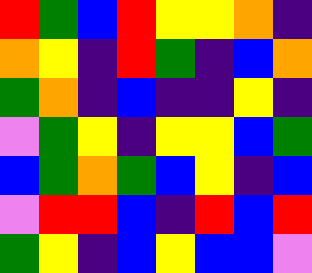[["red", "green", "blue", "red", "yellow", "yellow", "orange", "indigo"], ["orange", "yellow", "indigo", "red", "green", "indigo", "blue", "orange"], ["green", "orange", "indigo", "blue", "indigo", "indigo", "yellow", "indigo"], ["violet", "green", "yellow", "indigo", "yellow", "yellow", "blue", "green"], ["blue", "green", "orange", "green", "blue", "yellow", "indigo", "blue"], ["violet", "red", "red", "blue", "indigo", "red", "blue", "red"], ["green", "yellow", "indigo", "blue", "yellow", "blue", "blue", "violet"]]